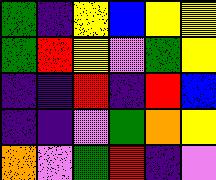[["green", "indigo", "yellow", "blue", "yellow", "yellow"], ["green", "red", "yellow", "violet", "green", "yellow"], ["indigo", "indigo", "red", "indigo", "red", "blue"], ["indigo", "indigo", "violet", "green", "orange", "yellow"], ["orange", "violet", "green", "red", "indigo", "violet"]]